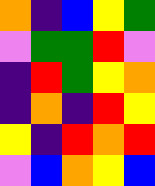[["orange", "indigo", "blue", "yellow", "green"], ["violet", "green", "green", "red", "violet"], ["indigo", "red", "green", "yellow", "orange"], ["indigo", "orange", "indigo", "red", "yellow"], ["yellow", "indigo", "red", "orange", "red"], ["violet", "blue", "orange", "yellow", "blue"]]